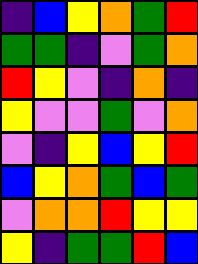[["indigo", "blue", "yellow", "orange", "green", "red"], ["green", "green", "indigo", "violet", "green", "orange"], ["red", "yellow", "violet", "indigo", "orange", "indigo"], ["yellow", "violet", "violet", "green", "violet", "orange"], ["violet", "indigo", "yellow", "blue", "yellow", "red"], ["blue", "yellow", "orange", "green", "blue", "green"], ["violet", "orange", "orange", "red", "yellow", "yellow"], ["yellow", "indigo", "green", "green", "red", "blue"]]